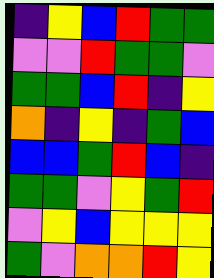[["indigo", "yellow", "blue", "red", "green", "green"], ["violet", "violet", "red", "green", "green", "violet"], ["green", "green", "blue", "red", "indigo", "yellow"], ["orange", "indigo", "yellow", "indigo", "green", "blue"], ["blue", "blue", "green", "red", "blue", "indigo"], ["green", "green", "violet", "yellow", "green", "red"], ["violet", "yellow", "blue", "yellow", "yellow", "yellow"], ["green", "violet", "orange", "orange", "red", "yellow"]]